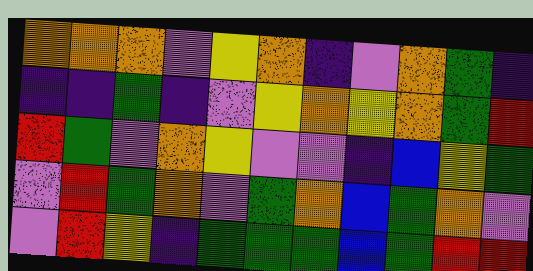[["orange", "orange", "orange", "violet", "yellow", "orange", "indigo", "violet", "orange", "green", "indigo"], ["indigo", "indigo", "green", "indigo", "violet", "yellow", "orange", "yellow", "orange", "green", "red"], ["red", "green", "violet", "orange", "yellow", "violet", "violet", "indigo", "blue", "yellow", "green"], ["violet", "red", "green", "orange", "violet", "green", "orange", "blue", "green", "orange", "violet"], ["violet", "red", "yellow", "indigo", "green", "green", "green", "blue", "green", "red", "red"]]